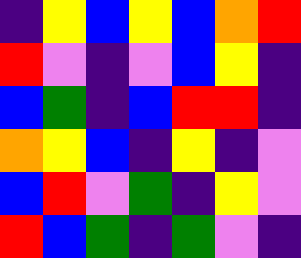[["indigo", "yellow", "blue", "yellow", "blue", "orange", "red"], ["red", "violet", "indigo", "violet", "blue", "yellow", "indigo"], ["blue", "green", "indigo", "blue", "red", "red", "indigo"], ["orange", "yellow", "blue", "indigo", "yellow", "indigo", "violet"], ["blue", "red", "violet", "green", "indigo", "yellow", "violet"], ["red", "blue", "green", "indigo", "green", "violet", "indigo"]]